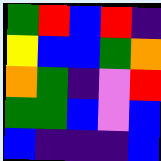[["green", "red", "blue", "red", "indigo"], ["yellow", "blue", "blue", "green", "orange"], ["orange", "green", "indigo", "violet", "red"], ["green", "green", "blue", "violet", "blue"], ["blue", "indigo", "indigo", "indigo", "blue"]]